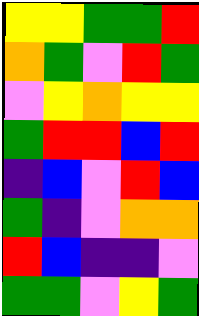[["yellow", "yellow", "green", "green", "red"], ["orange", "green", "violet", "red", "green"], ["violet", "yellow", "orange", "yellow", "yellow"], ["green", "red", "red", "blue", "red"], ["indigo", "blue", "violet", "red", "blue"], ["green", "indigo", "violet", "orange", "orange"], ["red", "blue", "indigo", "indigo", "violet"], ["green", "green", "violet", "yellow", "green"]]